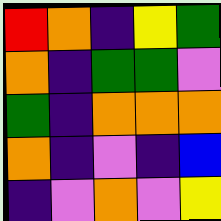[["red", "orange", "indigo", "yellow", "green"], ["orange", "indigo", "green", "green", "violet"], ["green", "indigo", "orange", "orange", "orange"], ["orange", "indigo", "violet", "indigo", "blue"], ["indigo", "violet", "orange", "violet", "yellow"]]